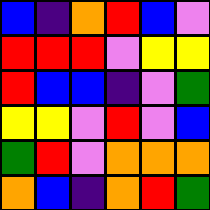[["blue", "indigo", "orange", "red", "blue", "violet"], ["red", "red", "red", "violet", "yellow", "yellow"], ["red", "blue", "blue", "indigo", "violet", "green"], ["yellow", "yellow", "violet", "red", "violet", "blue"], ["green", "red", "violet", "orange", "orange", "orange"], ["orange", "blue", "indigo", "orange", "red", "green"]]